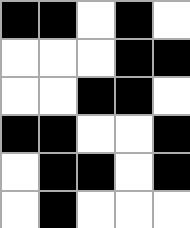[["black", "black", "white", "black", "white"], ["white", "white", "white", "black", "black"], ["white", "white", "black", "black", "white"], ["black", "black", "white", "white", "black"], ["white", "black", "black", "white", "black"], ["white", "black", "white", "white", "white"]]